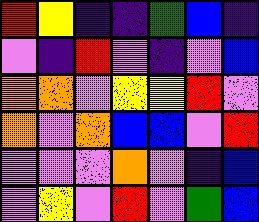[["red", "yellow", "indigo", "indigo", "green", "blue", "indigo"], ["violet", "indigo", "red", "violet", "indigo", "violet", "blue"], ["orange", "orange", "violet", "yellow", "yellow", "red", "violet"], ["orange", "violet", "orange", "blue", "blue", "violet", "red"], ["violet", "violet", "violet", "orange", "violet", "indigo", "blue"], ["violet", "yellow", "violet", "red", "violet", "green", "blue"]]